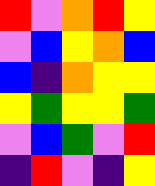[["red", "violet", "orange", "red", "yellow"], ["violet", "blue", "yellow", "orange", "blue"], ["blue", "indigo", "orange", "yellow", "yellow"], ["yellow", "green", "yellow", "yellow", "green"], ["violet", "blue", "green", "violet", "red"], ["indigo", "red", "violet", "indigo", "yellow"]]